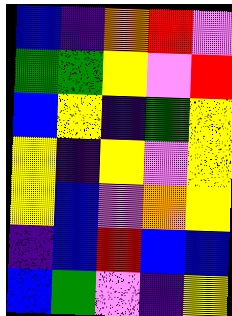[["blue", "indigo", "orange", "red", "violet"], ["green", "green", "yellow", "violet", "red"], ["blue", "yellow", "indigo", "green", "yellow"], ["yellow", "indigo", "yellow", "violet", "yellow"], ["yellow", "blue", "violet", "orange", "yellow"], ["indigo", "blue", "red", "blue", "blue"], ["blue", "green", "violet", "indigo", "yellow"]]